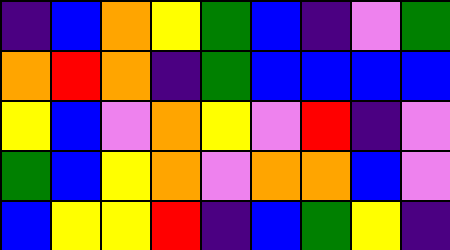[["indigo", "blue", "orange", "yellow", "green", "blue", "indigo", "violet", "green"], ["orange", "red", "orange", "indigo", "green", "blue", "blue", "blue", "blue"], ["yellow", "blue", "violet", "orange", "yellow", "violet", "red", "indigo", "violet"], ["green", "blue", "yellow", "orange", "violet", "orange", "orange", "blue", "violet"], ["blue", "yellow", "yellow", "red", "indigo", "blue", "green", "yellow", "indigo"]]